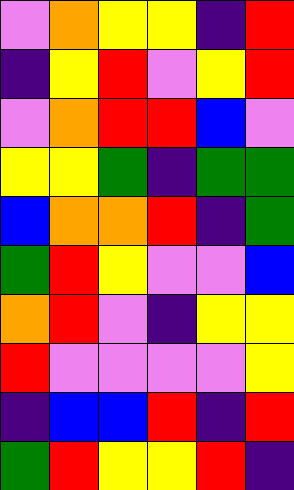[["violet", "orange", "yellow", "yellow", "indigo", "red"], ["indigo", "yellow", "red", "violet", "yellow", "red"], ["violet", "orange", "red", "red", "blue", "violet"], ["yellow", "yellow", "green", "indigo", "green", "green"], ["blue", "orange", "orange", "red", "indigo", "green"], ["green", "red", "yellow", "violet", "violet", "blue"], ["orange", "red", "violet", "indigo", "yellow", "yellow"], ["red", "violet", "violet", "violet", "violet", "yellow"], ["indigo", "blue", "blue", "red", "indigo", "red"], ["green", "red", "yellow", "yellow", "red", "indigo"]]